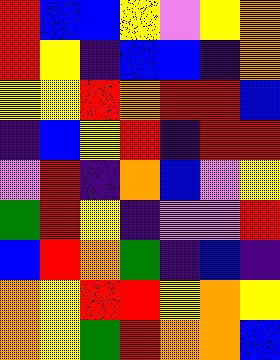[["red", "blue", "blue", "yellow", "violet", "yellow", "orange"], ["red", "yellow", "indigo", "blue", "blue", "indigo", "orange"], ["yellow", "yellow", "red", "orange", "red", "red", "blue"], ["indigo", "blue", "yellow", "red", "indigo", "red", "red"], ["violet", "red", "indigo", "orange", "blue", "violet", "yellow"], ["green", "red", "yellow", "indigo", "violet", "violet", "red"], ["blue", "red", "orange", "green", "indigo", "blue", "indigo"], ["orange", "yellow", "red", "red", "yellow", "orange", "yellow"], ["orange", "yellow", "green", "red", "orange", "orange", "blue"]]